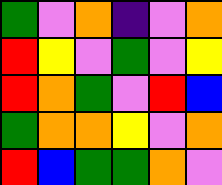[["green", "violet", "orange", "indigo", "violet", "orange"], ["red", "yellow", "violet", "green", "violet", "yellow"], ["red", "orange", "green", "violet", "red", "blue"], ["green", "orange", "orange", "yellow", "violet", "orange"], ["red", "blue", "green", "green", "orange", "violet"]]